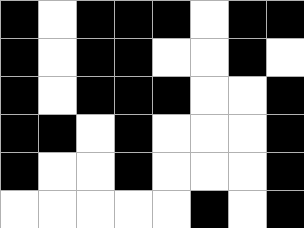[["black", "white", "black", "black", "black", "white", "black", "black"], ["black", "white", "black", "black", "white", "white", "black", "white"], ["black", "white", "black", "black", "black", "white", "white", "black"], ["black", "black", "white", "black", "white", "white", "white", "black"], ["black", "white", "white", "black", "white", "white", "white", "black"], ["white", "white", "white", "white", "white", "black", "white", "black"]]